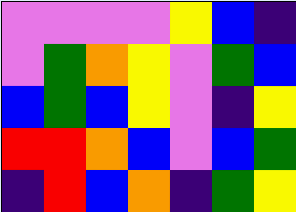[["violet", "violet", "violet", "violet", "yellow", "blue", "indigo"], ["violet", "green", "orange", "yellow", "violet", "green", "blue"], ["blue", "green", "blue", "yellow", "violet", "indigo", "yellow"], ["red", "red", "orange", "blue", "violet", "blue", "green"], ["indigo", "red", "blue", "orange", "indigo", "green", "yellow"]]